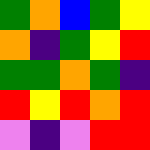[["green", "orange", "blue", "green", "yellow"], ["orange", "indigo", "green", "yellow", "red"], ["green", "green", "orange", "green", "indigo"], ["red", "yellow", "red", "orange", "red"], ["violet", "indigo", "violet", "red", "red"]]